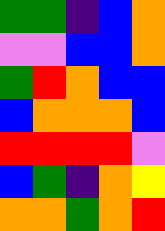[["green", "green", "indigo", "blue", "orange"], ["violet", "violet", "blue", "blue", "orange"], ["green", "red", "orange", "blue", "blue"], ["blue", "orange", "orange", "orange", "blue"], ["red", "red", "red", "red", "violet"], ["blue", "green", "indigo", "orange", "yellow"], ["orange", "orange", "green", "orange", "red"]]